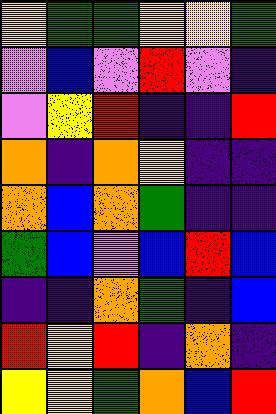[["yellow", "green", "green", "yellow", "yellow", "green"], ["violet", "blue", "violet", "red", "violet", "indigo"], ["violet", "yellow", "red", "indigo", "indigo", "red"], ["orange", "indigo", "orange", "yellow", "indigo", "indigo"], ["orange", "blue", "orange", "green", "indigo", "indigo"], ["green", "blue", "violet", "blue", "red", "blue"], ["indigo", "indigo", "orange", "green", "indigo", "blue"], ["red", "yellow", "red", "indigo", "orange", "indigo"], ["yellow", "yellow", "green", "orange", "blue", "red"]]